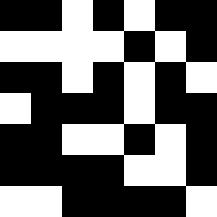[["black", "black", "white", "black", "white", "black", "black"], ["white", "white", "white", "white", "black", "white", "black"], ["black", "black", "white", "black", "white", "black", "white"], ["white", "black", "black", "black", "white", "black", "black"], ["black", "black", "white", "white", "black", "white", "black"], ["black", "black", "black", "black", "white", "white", "black"], ["white", "white", "black", "black", "black", "black", "white"]]